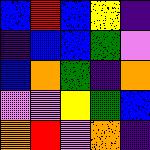[["blue", "red", "blue", "yellow", "indigo"], ["indigo", "blue", "blue", "green", "violet"], ["blue", "orange", "green", "indigo", "orange"], ["violet", "violet", "yellow", "green", "blue"], ["orange", "red", "violet", "orange", "indigo"]]